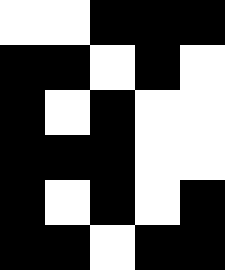[["white", "white", "black", "black", "black"], ["black", "black", "white", "black", "white"], ["black", "white", "black", "white", "white"], ["black", "black", "black", "white", "white"], ["black", "white", "black", "white", "black"], ["black", "black", "white", "black", "black"]]